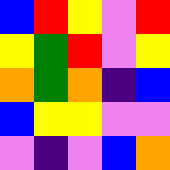[["blue", "red", "yellow", "violet", "red"], ["yellow", "green", "red", "violet", "yellow"], ["orange", "green", "orange", "indigo", "blue"], ["blue", "yellow", "yellow", "violet", "violet"], ["violet", "indigo", "violet", "blue", "orange"]]